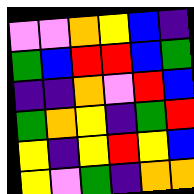[["violet", "violet", "orange", "yellow", "blue", "indigo"], ["green", "blue", "red", "red", "blue", "green"], ["indigo", "indigo", "orange", "violet", "red", "blue"], ["green", "orange", "yellow", "indigo", "green", "red"], ["yellow", "indigo", "yellow", "red", "yellow", "blue"], ["yellow", "violet", "green", "indigo", "orange", "orange"]]